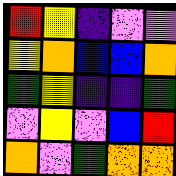[["red", "yellow", "indigo", "violet", "violet"], ["yellow", "orange", "blue", "blue", "orange"], ["green", "yellow", "indigo", "indigo", "green"], ["violet", "yellow", "violet", "blue", "red"], ["orange", "violet", "green", "orange", "orange"]]